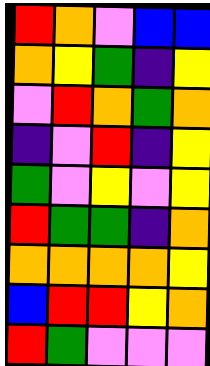[["red", "orange", "violet", "blue", "blue"], ["orange", "yellow", "green", "indigo", "yellow"], ["violet", "red", "orange", "green", "orange"], ["indigo", "violet", "red", "indigo", "yellow"], ["green", "violet", "yellow", "violet", "yellow"], ["red", "green", "green", "indigo", "orange"], ["orange", "orange", "orange", "orange", "yellow"], ["blue", "red", "red", "yellow", "orange"], ["red", "green", "violet", "violet", "violet"]]